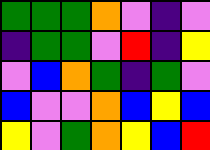[["green", "green", "green", "orange", "violet", "indigo", "violet"], ["indigo", "green", "green", "violet", "red", "indigo", "yellow"], ["violet", "blue", "orange", "green", "indigo", "green", "violet"], ["blue", "violet", "violet", "orange", "blue", "yellow", "blue"], ["yellow", "violet", "green", "orange", "yellow", "blue", "red"]]